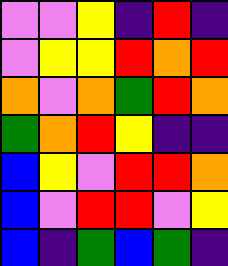[["violet", "violet", "yellow", "indigo", "red", "indigo"], ["violet", "yellow", "yellow", "red", "orange", "red"], ["orange", "violet", "orange", "green", "red", "orange"], ["green", "orange", "red", "yellow", "indigo", "indigo"], ["blue", "yellow", "violet", "red", "red", "orange"], ["blue", "violet", "red", "red", "violet", "yellow"], ["blue", "indigo", "green", "blue", "green", "indigo"]]